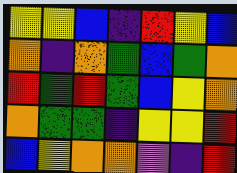[["yellow", "yellow", "blue", "indigo", "red", "yellow", "blue"], ["orange", "indigo", "orange", "green", "blue", "green", "orange"], ["red", "green", "red", "green", "blue", "yellow", "orange"], ["orange", "green", "green", "indigo", "yellow", "yellow", "red"], ["blue", "yellow", "orange", "orange", "violet", "indigo", "red"]]